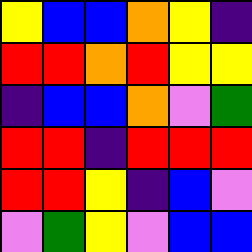[["yellow", "blue", "blue", "orange", "yellow", "indigo"], ["red", "red", "orange", "red", "yellow", "yellow"], ["indigo", "blue", "blue", "orange", "violet", "green"], ["red", "red", "indigo", "red", "red", "red"], ["red", "red", "yellow", "indigo", "blue", "violet"], ["violet", "green", "yellow", "violet", "blue", "blue"]]